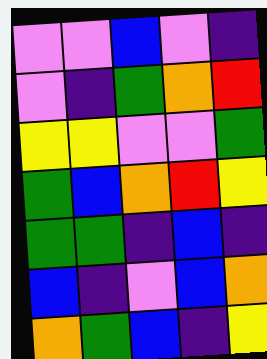[["violet", "violet", "blue", "violet", "indigo"], ["violet", "indigo", "green", "orange", "red"], ["yellow", "yellow", "violet", "violet", "green"], ["green", "blue", "orange", "red", "yellow"], ["green", "green", "indigo", "blue", "indigo"], ["blue", "indigo", "violet", "blue", "orange"], ["orange", "green", "blue", "indigo", "yellow"]]